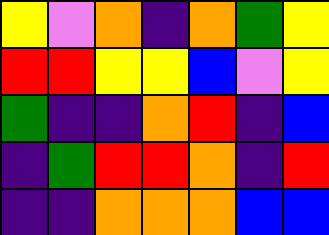[["yellow", "violet", "orange", "indigo", "orange", "green", "yellow"], ["red", "red", "yellow", "yellow", "blue", "violet", "yellow"], ["green", "indigo", "indigo", "orange", "red", "indigo", "blue"], ["indigo", "green", "red", "red", "orange", "indigo", "red"], ["indigo", "indigo", "orange", "orange", "orange", "blue", "blue"]]